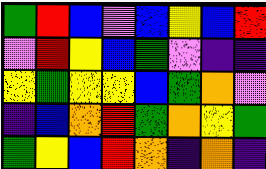[["green", "red", "blue", "violet", "blue", "yellow", "blue", "red"], ["violet", "red", "yellow", "blue", "green", "violet", "indigo", "indigo"], ["yellow", "green", "yellow", "yellow", "blue", "green", "orange", "violet"], ["indigo", "blue", "orange", "red", "green", "orange", "yellow", "green"], ["green", "yellow", "blue", "red", "orange", "indigo", "orange", "indigo"]]